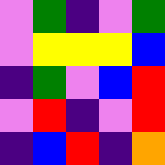[["violet", "green", "indigo", "violet", "green"], ["violet", "yellow", "yellow", "yellow", "blue"], ["indigo", "green", "violet", "blue", "red"], ["violet", "red", "indigo", "violet", "red"], ["indigo", "blue", "red", "indigo", "orange"]]